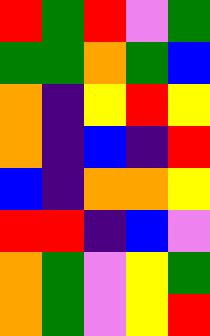[["red", "green", "red", "violet", "green"], ["green", "green", "orange", "green", "blue"], ["orange", "indigo", "yellow", "red", "yellow"], ["orange", "indigo", "blue", "indigo", "red"], ["blue", "indigo", "orange", "orange", "yellow"], ["red", "red", "indigo", "blue", "violet"], ["orange", "green", "violet", "yellow", "green"], ["orange", "green", "violet", "yellow", "red"]]